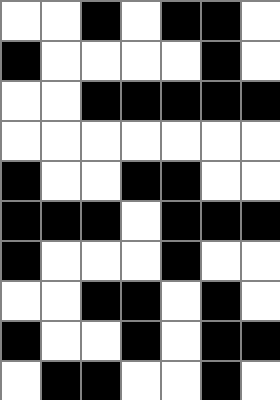[["white", "white", "black", "white", "black", "black", "white"], ["black", "white", "white", "white", "white", "black", "white"], ["white", "white", "black", "black", "black", "black", "black"], ["white", "white", "white", "white", "white", "white", "white"], ["black", "white", "white", "black", "black", "white", "white"], ["black", "black", "black", "white", "black", "black", "black"], ["black", "white", "white", "white", "black", "white", "white"], ["white", "white", "black", "black", "white", "black", "white"], ["black", "white", "white", "black", "white", "black", "black"], ["white", "black", "black", "white", "white", "black", "white"]]